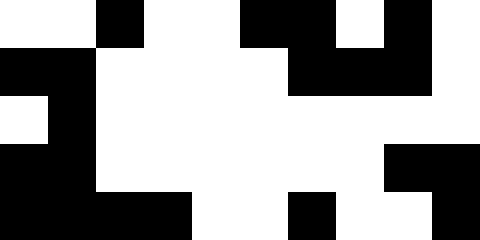[["white", "white", "black", "white", "white", "black", "black", "white", "black", "white"], ["black", "black", "white", "white", "white", "white", "black", "black", "black", "white"], ["white", "black", "white", "white", "white", "white", "white", "white", "white", "white"], ["black", "black", "white", "white", "white", "white", "white", "white", "black", "black"], ["black", "black", "black", "black", "white", "white", "black", "white", "white", "black"]]